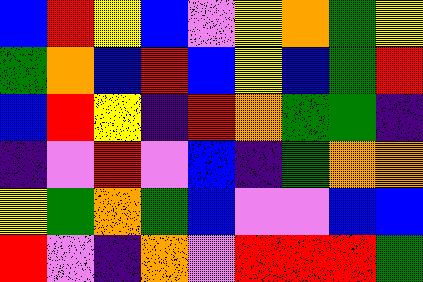[["blue", "red", "yellow", "blue", "violet", "yellow", "orange", "green", "yellow"], ["green", "orange", "blue", "red", "blue", "yellow", "blue", "green", "red"], ["blue", "red", "yellow", "indigo", "red", "orange", "green", "green", "indigo"], ["indigo", "violet", "red", "violet", "blue", "indigo", "green", "orange", "orange"], ["yellow", "green", "orange", "green", "blue", "violet", "violet", "blue", "blue"], ["red", "violet", "indigo", "orange", "violet", "red", "red", "red", "green"]]